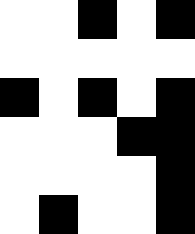[["white", "white", "black", "white", "black"], ["white", "white", "white", "white", "white"], ["black", "white", "black", "white", "black"], ["white", "white", "white", "black", "black"], ["white", "white", "white", "white", "black"], ["white", "black", "white", "white", "black"]]